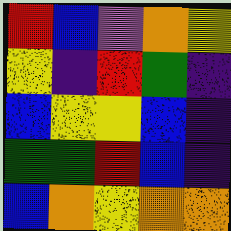[["red", "blue", "violet", "orange", "yellow"], ["yellow", "indigo", "red", "green", "indigo"], ["blue", "yellow", "yellow", "blue", "indigo"], ["green", "green", "red", "blue", "indigo"], ["blue", "orange", "yellow", "orange", "orange"]]